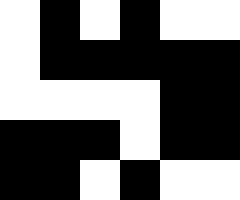[["white", "black", "white", "black", "white", "white"], ["white", "black", "black", "black", "black", "black"], ["white", "white", "white", "white", "black", "black"], ["black", "black", "black", "white", "black", "black"], ["black", "black", "white", "black", "white", "white"]]